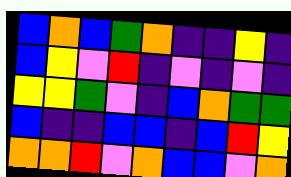[["blue", "orange", "blue", "green", "orange", "indigo", "indigo", "yellow", "indigo"], ["blue", "yellow", "violet", "red", "indigo", "violet", "indigo", "violet", "indigo"], ["yellow", "yellow", "green", "violet", "indigo", "blue", "orange", "green", "green"], ["blue", "indigo", "indigo", "blue", "blue", "indigo", "blue", "red", "yellow"], ["orange", "orange", "red", "violet", "orange", "blue", "blue", "violet", "orange"]]